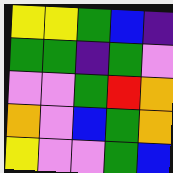[["yellow", "yellow", "green", "blue", "indigo"], ["green", "green", "indigo", "green", "violet"], ["violet", "violet", "green", "red", "orange"], ["orange", "violet", "blue", "green", "orange"], ["yellow", "violet", "violet", "green", "blue"]]